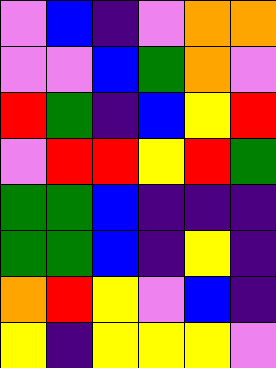[["violet", "blue", "indigo", "violet", "orange", "orange"], ["violet", "violet", "blue", "green", "orange", "violet"], ["red", "green", "indigo", "blue", "yellow", "red"], ["violet", "red", "red", "yellow", "red", "green"], ["green", "green", "blue", "indigo", "indigo", "indigo"], ["green", "green", "blue", "indigo", "yellow", "indigo"], ["orange", "red", "yellow", "violet", "blue", "indigo"], ["yellow", "indigo", "yellow", "yellow", "yellow", "violet"]]